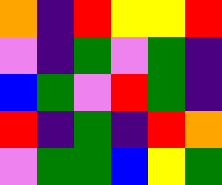[["orange", "indigo", "red", "yellow", "yellow", "red"], ["violet", "indigo", "green", "violet", "green", "indigo"], ["blue", "green", "violet", "red", "green", "indigo"], ["red", "indigo", "green", "indigo", "red", "orange"], ["violet", "green", "green", "blue", "yellow", "green"]]